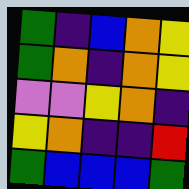[["green", "indigo", "blue", "orange", "yellow"], ["green", "orange", "indigo", "orange", "yellow"], ["violet", "violet", "yellow", "orange", "indigo"], ["yellow", "orange", "indigo", "indigo", "red"], ["green", "blue", "blue", "blue", "green"]]